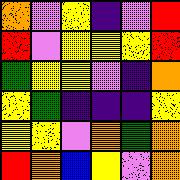[["orange", "violet", "yellow", "indigo", "violet", "red"], ["red", "violet", "yellow", "yellow", "yellow", "red"], ["green", "yellow", "yellow", "violet", "indigo", "orange"], ["yellow", "green", "indigo", "indigo", "indigo", "yellow"], ["yellow", "yellow", "violet", "orange", "green", "orange"], ["red", "orange", "blue", "yellow", "violet", "orange"]]